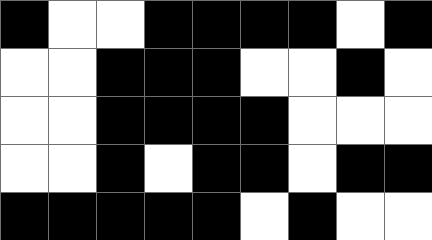[["black", "white", "white", "black", "black", "black", "black", "white", "black"], ["white", "white", "black", "black", "black", "white", "white", "black", "white"], ["white", "white", "black", "black", "black", "black", "white", "white", "white"], ["white", "white", "black", "white", "black", "black", "white", "black", "black"], ["black", "black", "black", "black", "black", "white", "black", "white", "white"]]